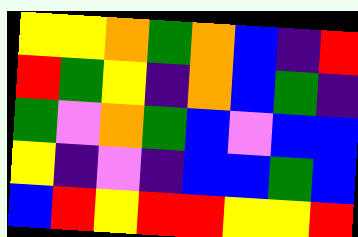[["yellow", "yellow", "orange", "green", "orange", "blue", "indigo", "red"], ["red", "green", "yellow", "indigo", "orange", "blue", "green", "indigo"], ["green", "violet", "orange", "green", "blue", "violet", "blue", "blue"], ["yellow", "indigo", "violet", "indigo", "blue", "blue", "green", "blue"], ["blue", "red", "yellow", "red", "red", "yellow", "yellow", "red"]]